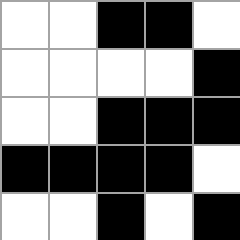[["white", "white", "black", "black", "white"], ["white", "white", "white", "white", "black"], ["white", "white", "black", "black", "black"], ["black", "black", "black", "black", "white"], ["white", "white", "black", "white", "black"]]